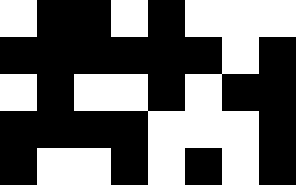[["white", "black", "black", "white", "black", "white", "white", "white"], ["black", "black", "black", "black", "black", "black", "white", "black"], ["white", "black", "white", "white", "black", "white", "black", "black"], ["black", "black", "black", "black", "white", "white", "white", "black"], ["black", "white", "white", "black", "white", "black", "white", "black"]]